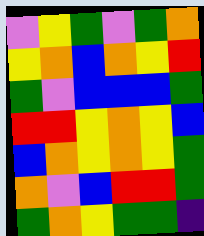[["violet", "yellow", "green", "violet", "green", "orange"], ["yellow", "orange", "blue", "orange", "yellow", "red"], ["green", "violet", "blue", "blue", "blue", "green"], ["red", "red", "yellow", "orange", "yellow", "blue"], ["blue", "orange", "yellow", "orange", "yellow", "green"], ["orange", "violet", "blue", "red", "red", "green"], ["green", "orange", "yellow", "green", "green", "indigo"]]